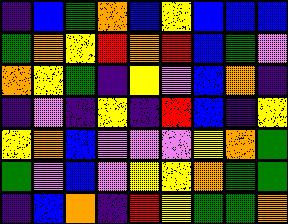[["indigo", "blue", "green", "orange", "blue", "yellow", "blue", "blue", "blue"], ["green", "orange", "yellow", "red", "orange", "red", "blue", "green", "violet"], ["orange", "yellow", "green", "indigo", "yellow", "violet", "blue", "orange", "indigo"], ["indigo", "violet", "indigo", "yellow", "indigo", "red", "blue", "indigo", "yellow"], ["yellow", "orange", "blue", "violet", "violet", "violet", "yellow", "orange", "green"], ["green", "violet", "blue", "violet", "yellow", "yellow", "orange", "green", "green"], ["indigo", "blue", "orange", "indigo", "red", "yellow", "green", "green", "orange"]]